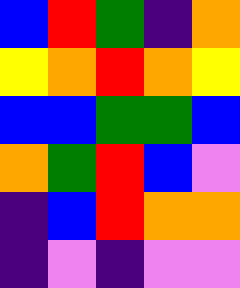[["blue", "red", "green", "indigo", "orange"], ["yellow", "orange", "red", "orange", "yellow"], ["blue", "blue", "green", "green", "blue"], ["orange", "green", "red", "blue", "violet"], ["indigo", "blue", "red", "orange", "orange"], ["indigo", "violet", "indigo", "violet", "violet"]]